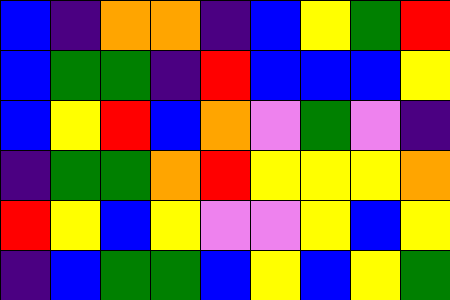[["blue", "indigo", "orange", "orange", "indigo", "blue", "yellow", "green", "red"], ["blue", "green", "green", "indigo", "red", "blue", "blue", "blue", "yellow"], ["blue", "yellow", "red", "blue", "orange", "violet", "green", "violet", "indigo"], ["indigo", "green", "green", "orange", "red", "yellow", "yellow", "yellow", "orange"], ["red", "yellow", "blue", "yellow", "violet", "violet", "yellow", "blue", "yellow"], ["indigo", "blue", "green", "green", "blue", "yellow", "blue", "yellow", "green"]]